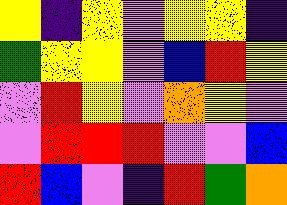[["yellow", "indigo", "yellow", "violet", "yellow", "yellow", "indigo"], ["green", "yellow", "yellow", "violet", "blue", "red", "yellow"], ["violet", "red", "yellow", "violet", "orange", "yellow", "violet"], ["violet", "red", "red", "red", "violet", "violet", "blue"], ["red", "blue", "violet", "indigo", "red", "green", "orange"]]